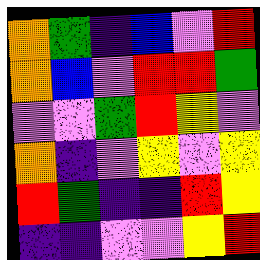[["orange", "green", "indigo", "blue", "violet", "red"], ["orange", "blue", "violet", "red", "red", "green"], ["violet", "violet", "green", "red", "yellow", "violet"], ["orange", "indigo", "violet", "yellow", "violet", "yellow"], ["red", "green", "indigo", "indigo", "red", "yellow"], ["indigo", "indigo", "violet", "violet", "yellow", "red"]]